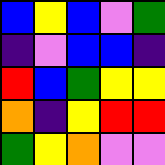[["blue", "yellow", "blue", "violet", "green"], ["indigo", "violet", "blue", "blue", "indigo"], ["red", "blue", "green", "yellow", "yellow"], ["orange", "indigo", "yellow", "red", "red"], ["green", "yellow", "orange", "violet", "violet"]]